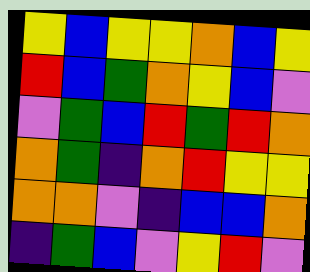[["yellow", "blue", "yellow", "yellow", "orange", "blue", "yellow"], ["red", "blue", "green", "orange", "yellow", "blue", "violet"], ["violet", "green", "blue", "red", "green", "red", "orange"], ["orange", "green", "indigo", "orange", "red", "yellow", "yellow"], ["orange", "orange", "violet", "indigo", "blue", "blue", "orange"], ["indigo", "green", "blue", "violet", "yellow", "red", "violet"]]